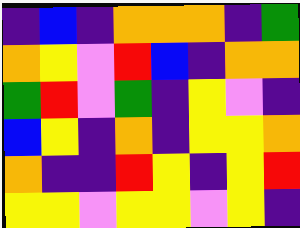[["indigo", "blue", "indigo", "orange", "orange", "orange", "indigo", "green"], ["orange", "yellow", "violet", "red", "blue", "indigo", "orange", "orange"], ["green", "red", "violet", "green", "indigo", "yellow", "violet", "indigo"], ["blue", "yellow", "indigo", "orange", "indigo", "yellow", "yellow", "orange"], ["orange", "indigo", "indigo", "red", "yellow", "indigo", "yellow", "red"], ["yellow", "yellow", "violet", "yellow", "yellow", "violet", "yellow", "indigo"]]